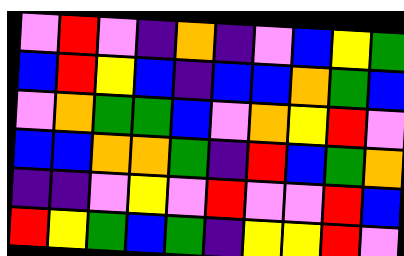[["violet", "red", "violet", "indigo", "orange", "indigo", "violet", "blue", "yellow", "green"], ["blue", "red", "yellow", "blue", "indigo", "blue", "blue", "orange", "green", "blue"], ["violet", "orange", "green", "green", "blue", "violet", "orange", "yellow", "red", "violet"], ["blue", "blue", "orange", "orange", "green", "indigo", "red", "blue", "green", "orange"], ["indigo", "indigo", "violet", "yellow", "violet", "red", "violet", "violet", "red", "blue"], ["red", "yellow", "green", "blue", "green", "indigo", "yellow", "yellow", "red", "violet"]]